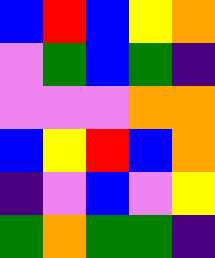[["blue", "red", "blue", "yellow", "orange"], ["violet", "green", "blue", "green", "indigo"], ["violet", "violet", "violet", "orange", "orange"], ["blue", "yellow", "red", "blue", "orange"], ["indigo", "violet", "blue", "violet", "yellow"], ["green", "orange", "green", "green", "indigo"]]